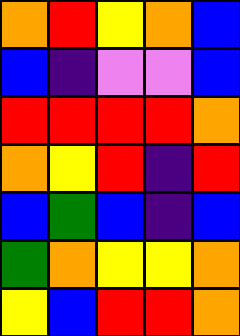[["orange", "red", "yellow", "orange", "blue"], ["blue", "indigo", "violet", "violet", "blue"], ["red", "red", "red", "red", "orange"], ["orange", "yellow", "red", "indigo", "red"], ["blue", "green", "blue", "indigo", "blue"], ["green", "orange", "yellow", "yellow", "orange"], ["yellow", "blue", "red", "red", "orange"]]